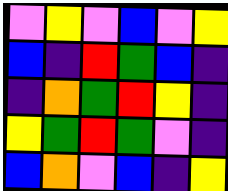[["violet", "yellow", "violet", "blue", "violet", "yellow"], ["blue", "indigo", "red", "green", "blue", "indigo"], ["indigo", "orange", "green", "red", "yellow", "indigo"], ["yellow", "green", "red", "green", "violet", "indigo"], ["blue", "orange", "violet", "blue", "indigo", "yellow"]]